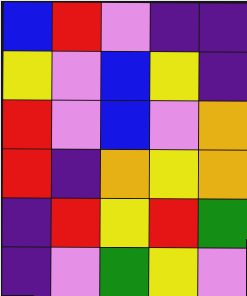[["blue", "red", "violet", "indigo", "indigo"], ["yellow", "violet", "blue", "yellow", "indigo"], ["red", "violet", "blue", "violet", "orange"], ["red", "indigo", "orange", "yellow", "orange"], ["indigo", "red", "yellow", "red", "green"], ["indigo", "violet", "green", "yellow", "violet"]]